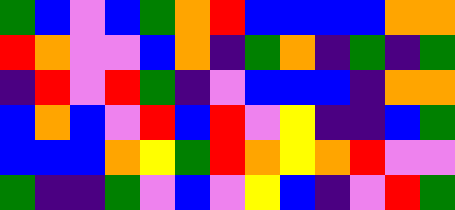[["green", "blue", "violet", "blue", "green", "orange", "red", "blue", "blue", "blue", "blue", "orange", "orange"], ["red", "orange", "violet", "violet", "blue", "orange", "indigo", "green", "orange", "indigo", "green", "indigo", "green"], ["indigo", "red", "violet", "red", "green", "indigo", "violet", "blue", "blue", "blue", "indigo", "orange", "orange"], ["blue", "orange", "blue", "violet", "red", "blue", "red", "violet", "yellow", "indigo", "indigo", "blue", "green"], ["blue", "blue", "blue", "orange", "yellow", "green", "red", "orange", "yellow", "orange", "red", "violet", "violet"], ["green", "indigo", "indigo", "green", "violet", "blue", "violet", "yellow", "blue", "indigo", "violet", "red", "green"]]